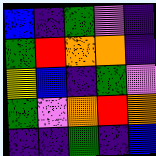[["blue", "indigo", "green", "violet", "indigo"], ["green", "red", "orange", "orange", "indigo"], ["yellow", "blue", "indigo", "green", "violet"], ["green", "violet", "orange", "red", "orange"], ["indigo", "indigo", "green", "indigo", "blue"]]